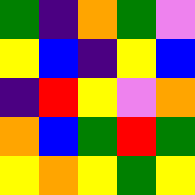[["green", "indigo", "orange", "green", "violet"], ["yellow", "blue", "indigo", "yellow", "blue"], ["indigo", "red", "yellow", "violet", "orange"], ["orange", "blue", "green", "red", "green"], ["yellow", "orange", "yellow", "green", "yellow"]]